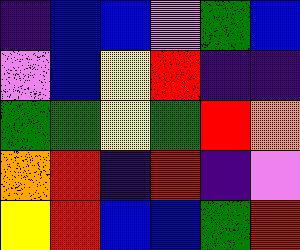[["indigo", "blue", "blue", "violet", "green", "blue"], ["violet", "blue", "yellow", "red", "indigo", "indigo"], ["green", "green", "yellow", "green", "red", "orange"], ["orange", "red", "indigo", "red", "indigo", "violet"], ["yellow", "red", "blue", "blue", "green", "red"]]